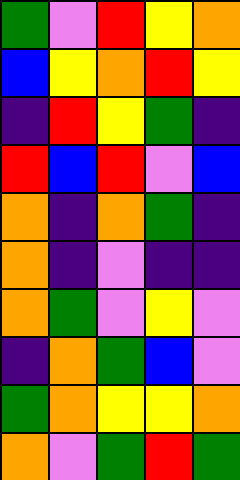[["green", "violet", "red", "yellow", "orange"], ["blue", "yellow", "orange", "red", "yellow"], ["indigo", "red", "yellow", "green", "indigo"], ["red", "blue", "red", "violet", "blue"], ["orange", "indigo", "orange", "green", "indigo"], ["orange", "indigo", "violet", "indigo", "indigo"], ["orange", "green", "violet", "yellow", "violet"], ["indigo", "orange", "green", "blue", "violet"], ["green", "orange", "yellow", "yellow", "orange"], ["orange", "violet", "green", "red", "green"]]